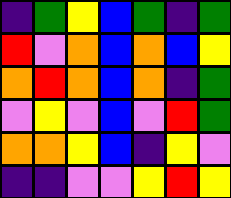[["indigo", "green", "yellow", "blue", "green", "indigo", "green"], ["red", "violet", "orange", "blue", "orange", "blue", "yellow"], ["orange", "red", "orange", "blue", "orange", "indigo", "green"], ["violet", "yellow", "violet", "blue", "violet", "red", "green"], ["orange", "orange", "yellow", "blue", "indigo", "yellow", "violet"], ["indigo", "indigo", "violet", "violet", "yellow", "red", "yellow"]]